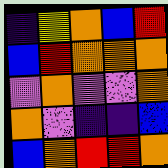[["indigo", "yellow", "orange", "blue", "red"], ["blue", "red", "orange", "orange", "orange"], ["violet", "orange", "violet", "violet", "orange"], ["orange", "violet", "indigo", "indigo", "blue"], ["blue", "orange", "red", "red", "orange"]]